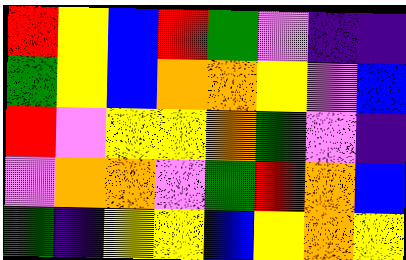[["red", "yellow", "blue", "red", "green", "violet", "indigo", "indigo"], ["green", "yellow", "blue", "orange", "orange", "yellow", "violet", "blue"], ["red", "violet", "yellow", "yellow", "orange", "green", "violet", "indigo"], ["violet", "orange", "orange", "violet", "green", "red", "orange", "blue"], ["green", "indigo", "yellow", "yellow", "blue", "yellow", "orange", "yellow"]]